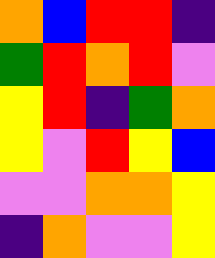[["orange", "blue", "red", "red", "indigo"], ["green", "red", "orange", "red", "violet"], ["yellow", "red", "indigo", "green", "orange"], ["yellow", "violet", "red", "yellow", "blue"], ["violet", "violet", "orange", "orange", "yellow"], ["indigo", "orange", "violet", "violet", "yellow"]]